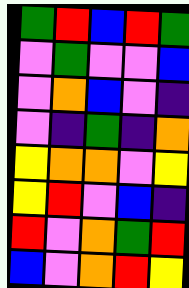[["green", "red", "blue", "red", "green"], ["violet", "green", "violet", "violet", "blue"], ["violet", "orange", "blue", "violet", "indigo"], ["violet", "indigo", "green", "indigo", "orange"], ["yellow", "orange", "orange", "violet", "yellow"], ["yellow", "red", "violet", "blue", "indigo"], ["red", "violet", "orange", "green", "red"], ["blue", "violet", "orange", "red", "yellow"]]